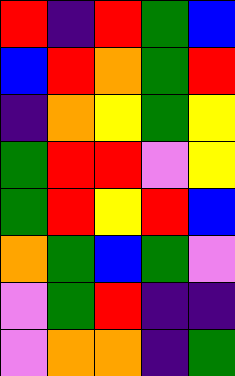[["red", "indigo", "red", "green", "blue"], ["blue", "red", "orange", "green", "red"], ["indigo", "orange", "yellow", "green", "yellow"], ["green", "red", "red", "violet", "yellow"], ["green", "red", "yellow", "red", "blue"], ["orange", "green", "blue", "green", "violet"], ["violet", "green", "red", "indigo", "indigo"], ["violet", "orange", "orange", "indigo", "green"]]